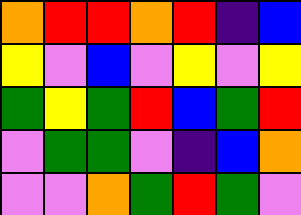[["orange", "red", "red", "orange", "red", "indigo", "blue"], ["yellow", "violet", "blue", "violet", "yellow", "violet", "yellow"], ["green", "yellow", "green", "red", "blue", "green", "red"], ["violet", "green", "green", "violet", "indigo", "blue", "orange"], ["violet", "violet", "orange", "green", "red", "green", "violet"]]